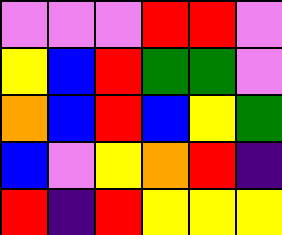[["violet", "violet", "violet", "red", "red", "violet"], ["yellow", "blue", "red", "green", "green", "violet"], ["orange", "blue", "red", "blue", "yellow", "green"], ["blue", "violet", "yellow", "orange", "red", "indigo"], ["red", "indigo", "red", "yellow", "yellow", "yellow"]]